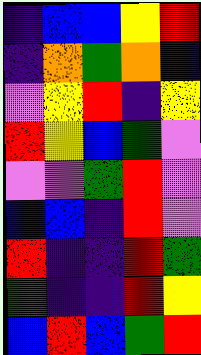[["indigo", "blue", "blue", "yellow", "red"], ["indigo", "orange", "green", "orange", "indigo"], ["violet", "yellow", "red", "indigo", "yellow"], ["red", "yellow", "blue", "green", "violet"], ["violet", "violet", "green", "red", "violet"], ["blue", "blue", "indigo", "red", "violet"], ["red", "indigo", "indigo", "red", "green"], ["green", "indigo", "indigo", "red", "yellow"], ["blue", "red", "blue", "green", "red"]]